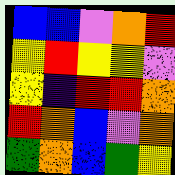[["blue", "blue", "violet", "orange", "red"], ["yellow", "red", "yellow", "yellow", "violet"], ["yellow", "indigo", "red", "red", "orange"], ["red", "orange", "blue", "violet", "orange"], ["green", "orange", "blue", "green", "yellow"]]